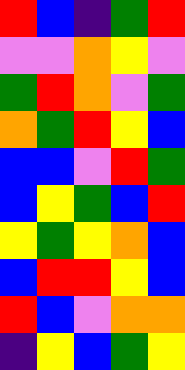[["red", "blue", "indigo", "green", "red"], ["violet", "violet", "orange", "yellow", "violet"], ["green", "red", "orange", "violet", "green"], ["orange", "green", "red", "yellow", "blue"], ["blue", "blue", "violet", "red", "green"], ["blue", "yellow", "green", "blue", "red"], ["yellow", "green", "yellow", "orange", "blue"], ["blue", "red", "red", "yellow", "blue"], ["red", "blue", "violet", "orange", "orange"], ["indigo", "yellow", "blue", "green", "yellow"]]